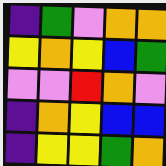[["indigo", "green", "violet", "orange", "orange"], ["yellow", "orange", "yellow", "blue", "green"], ["violet", "violet", "red", "orange", "violet"], ["indigo", "orange", "yellow", "blue", "blue"], ["indigo", "yellow", "yellow", "green", "orange"]]